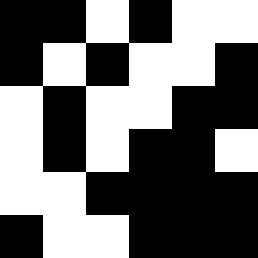[["black", "black", "white", "black", "white", "white"], ["black", "white", "black", "white", "white", "black"], ["white", "black", "white", "white", "black", "black"], ["white", "black", "white", "black", "black", "white"], ["white", "white", "black", "black", "black", "black"], ["black", "white", "white", "black", "black", "black"]]